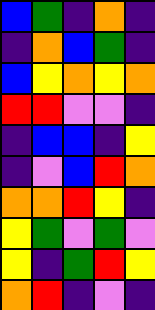[["blue", "green", "indigo", "orange", "indigo"], ["indigo", "orange", "blue", "green", "indigo"], ["blue", "yellow", "orange", "yellow", "orange"], ["red", "red", "violet", "violet", "indigo"], ["indigo", "blue", "blue", "indigo", "yellow"], ["indigo", "violet", "blue", "red", "orange"], ["orange", "orange", "red", "yellow", "indigo"], ["yellow", "green", "violet", "green", "violet"], ["yellow", "indigo", "green", "red", "yellow"], ["orange", "red", "indigo", "violet", "indigo"]]